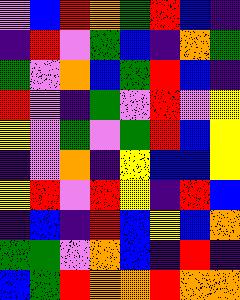[["violet", "blue", "red", "orange", "green", "red", "blue", "indigo"], ["indigo", "red", "violet", "green", "blue", "indigo", "orange", "green"], ["green", "violet", "orange", "blue", "green", "red", "blue", "indigo"], ["red", "violet", "indigo", "green", "violet", "red", "violet", "yellow"], ["yellow", "violet", "green", "violet", "green", "red", "blue", "yellow"], ["indigo", "violet", "orange", "indigo", "yellow", "blue", "blue", "yellow"], ["yellow", "red", "violet", "red", "yellow", "indigo", "red", "blue"], ["indigo", "blue", "indigo", "red", "blue", "yellow", "blue", "orange"], ["green", "green", "violet", "orange", "blue", "indigo", "red", "indigo"], ["blue", "green", "red", "orange", "orange", "red", "orange", "orange"]]